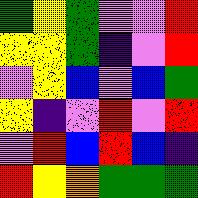[["green", "yellow", "green", "violet", "violet", "red"], ["yellow", "yellow", "green", "indigo", "violet", "red"], ["violet", "yellow", "blue", "violet", "blue", "green"], ["yellow", "indigo", "violet", "red", "violet", "red"], ["violet", "red", "blue", "red", "blue", "indigo"], ["red", "yellow", "orange", "green", "green", "green"]]